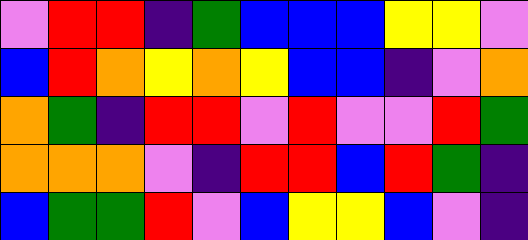[["violet", "red", "red", "indigo", "green", "blue", "blue", "blue", "yellow", "yellow", "violet"], ["blue", "red", "orange", "yellow", "orange", "yellow", "blue", "blue", "indigo", "violet", "orange"], ["orange", "green", "indigo", "red", "red", "violet", "red", "violet", "violet", "red", "green"], ["orange", "orange", "orange", "violet", "indigo", "red", "red", "blue", "red", "green", "indigo"], ["blue", "green", "green", "red", "violet", "blue", "yellow", "yellow", "blue", "violet", "indigo"]]